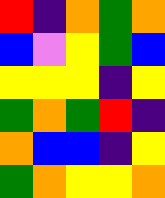[["red", "indigo", "orange", "green", "orange"], ["blue", "violet", "yellow", "green", "blue"], ["yellow", "yellow", "yellow", "indigo", "yellow"], ["green", "orange", "green", "red", "indigo"], ["orange", "blue", "blue", "indigo", "yellow"], ["green", "orange", "yellow", "yellow", "orange"]]